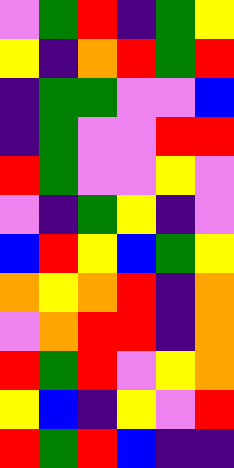[["violet", "green", "red", "indigo", "green", "yellow"], ["yellow", "indigo", "orange", "red", "green", "red"], ["indigo", "green", "green", "violet", "violet", "blue"], ["indigo", "green", "violet", "violet", "red", "red"], ["red", "green", "violet", "violet", "yellow", "violet"], ["violet", "indigo", "green", "yellow", "indigo", "violet"], ["blue", "red", "yellow", "blue", "green", "yellow"], ["orange", "yellow", "orange", "red", "indigo", "orange"], ["violet", "orange", "red", "red", "indigo", "orange"], ["red", "green", "red", "violet", "yellow", "orange"], ["yellow", "blue", "indigo", "yellow", "violet", "red"], ["red", "green", "red", "blue", "indigo", "indigo"]]